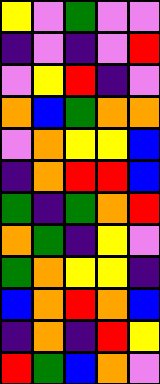[["yellow", "violet", "green", "violet", "violet"], ["indigo", "violet", "indigo", "violet", "red"], ["violet", "yellow", "red", "indigo", "violet"], ["orange", "blue", "green", "orange", "orange"], ["violet", "orange", "yellow", "yellow", "blue"], ["indigo", "orange", "red", "red", "blue"], ["green", "indigo", "green", "orange", "red"], ["orange", "green", "indigo", "yellow", "violet"], ["green", "orange", "yellow", "yellow", "indigo"], ["blue", "orange", "red", "orange", "blue"], ["indigo", "orange", "indigo", "red", "yellow"], ["red", "green", "blue", "orange", "violet"]]